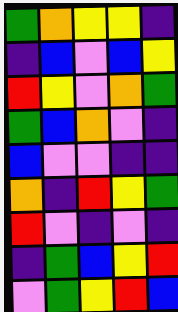[["green", "orange", "yellow", "yellow", "indigo"], ["indigo", "blue", "violet", "blue", "yellow"], ["red", "yellow", "violet", "orange", "green"], ["green", "blue", "orange", "violet", "indigo"], ["blue", "violet", "violet", "indigo", "indigo"], ["orange", "indigo", "red", "yellow", "green"], ["red", "violet", "indigo", "violet", "indigo"], ["indigo", "green", "blue", "yellow", "red"], ["violet", "green", "yellow", "red", "blue"]]